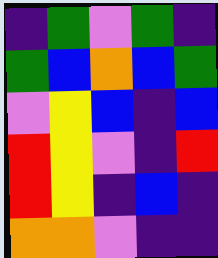[["indigo", "green", "violet", "green", "indigo"], ["green", "blue", "orange", "blue", "green"], ["violet", "yellow", "blue", "indigo", "blue"], ["red", "yellow", "violet", "indigo", "red"], ["red", "yellow", "indigo", "blue", "indigo"], ["orange", "orange", "violet", "indigo", "indigo"]]